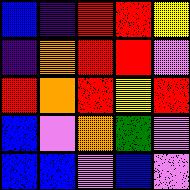[["blue", "indigo", "red", "red", "yellow"], ["indigo", "orange", "red", "red", "violet"], ["red", "orange", "red", "yellow", "red"], ["blue", "violet", "orange", "green", "violet"], ["blue", "blue", "violet", "blue", "violet"]]